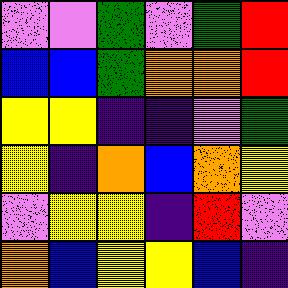[["violet", "violet", "green", "violet", "green", "red"], ["blue", "blue", "green", "orange", "orange", "red"], ["yellow", "yellow", "indigo", "indigo", "violet", "green"], ["yellow", "indigo", "orange", "blue", "orange", "yellow"], ["violet", "yellow", "yellow", "indigo", "red", "violet"], ["orange", "blue", "yellow", "yellow", "blue", "indigo"]]